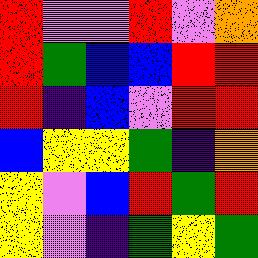[["red", "violet", "violet", "red", "violet", "orange"], ["red", "green", "blue", "blue", "red", "red"], ["red", "indigo", "blue", "violet", "red", "red"], ["blue", "yellow", "yellow", "green", "indigo", "orange"], ["yellow", "violet", "blue", "red", "green", "red"], ["yellow", "violet", "indigo", "green", "yellow", "green"]]